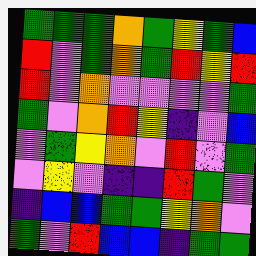[["green", "green", "green", "orange", "green", "yellow", "green", "blue"], ["red", "violet", "green", "orange", "green", "red", "yellow", "red"], ["red", "violet", "orange", "violet", "violet", "violet", "violet", "green"], ["green", "violet", "orange", "red", "yellow", "indigo", "violet", "blue"], ["violet", "green", "yellow", "orange", "violet", "red", "violet", "green"], ["violet", "yellow", "violet", "indigo", "indigo", "red", "green", "violet"], ["indigo", "blue", "blue", "green", "green", "yellow", "orange", "violet"], ["green", "violet", "red", "blue", "blue", "indigo", "green", "green"]]